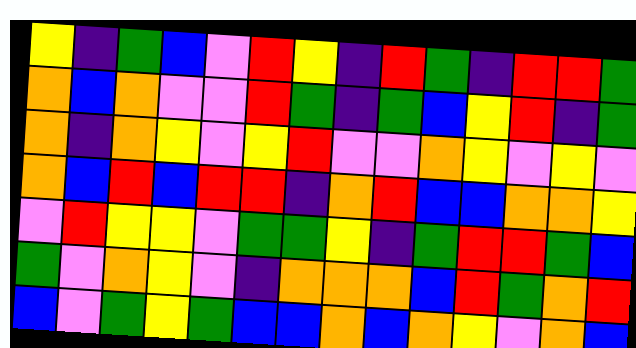[["yellow", "indigo", "green", "blue", "violet", "red", "yellow", "indigo", "red", "green", "indigo", "red", "red", "green"], ["orange", "blue", "orange", "violet", "violet", "red", "green", "indigo", "green", "blue", "yellow", "red", "indigo", "green"], ["orange", "indigo", "orange", "yellow", "violet", "yellow", "red", "violet", "violet", "orange", "yellow", "violet", "yellow", "violet"], ["orange", "blue", "red", "blue", "red", "red", "indigo", "orange", "red", "blue", "blue", "orange", "orange", "yellow"], ["violet", "red", "yellow", "yellow", "violet", "green", "green", "yellow", "indigo", "green", "red", "red", "green", "blue"], ["green", "violet", "orange", "yellow", "violet", "indigo", "orange", "orange", "orange", "blue", "red", "green", "orange", "red"], ["blue", "violet", "green", "yellow", "green", "blue", "blue", "orange", "blue", "orange", "yellow", "violet", "orange", "blue"]]